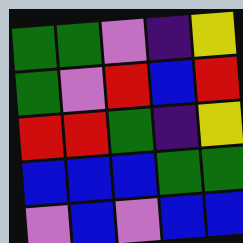[["green", "green", "violet", "indigo", "yellow"], ["green", "violet", "red", "blue", "red"], ["red", "red", "green", "indigo", "yellow"], ["blue", "blue", "blue", "green", "green"], ["violet", "blue", "violet", "blue", "blue"]]